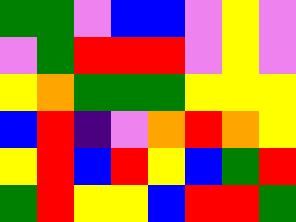[["green", "green", "violet", "blue", "blue", "violet", "yellow", "violet"], ["violet", "green", "red", "red", "red", "violet", "yellow", "violet"], ["yellow", "orange", "green", "green", "green", "yellow", "yellow", "yellow"], ["blue", "red", "indigo", "violet", "orange", "red", "orange", "yellow"], ["yellow", "red", "blue", "red", "yellow", "blue", "green", "red"], ["green", "red", "yellow", "yellow", "blue", "red", "red", "green"]]